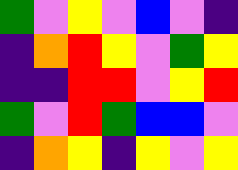[["green", "violet", "yellow", "violet", "blue", "violet", "indigo"], ["indigo", "orange", "red", "yellow", "violet", "green", "yellow"], ["indigo", "indigo", "red", "red", "violet", "yellow", "red"], ["green", "violet", "red", "green", "blue", "blue", "violet"], ["indigo", "orange", "yellow", "indigo", "yellow", "violet", "yellow"]]